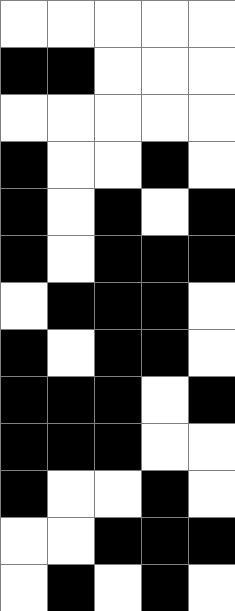[["white", "white", "white", "white", "white"], ["black", "black", "white", "white", "white"], ["white", "white", "white", "white", "white"], ["black", "white", "white", "black", "white"], ["black", "white", "black", "white", "black"], ["black", "white", "black", "black", "black"], ["white", "black", "black", "black", "white"], ["black", "white", "black", "black", "white"], ["black", "black", "black", "white", "black"], ["black", "black", "black", "white", "white"], ["black", "white", "white", "black", "white"], ["white", "white", "black", "black", "black"], ["white", "black", "white", "black", "white"]]